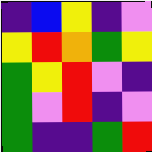[["indigo", "blue", "yellow", "indigo", "violet"], ["yellow", "red", "orange", "green", "yellow"], ["green", "yellow", "red", "violet", "indigo"], ["green", "violet", "red", "indigo", "violet"], ["green", "indigo", "indigo", "green", "red"]]